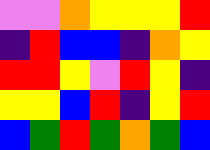[["violet", "violet", "orange", "yellow", "yellow", "yellow", "red"], ["indigo", "red", "blue", "blue", "indigo", "orange", "yellow"], ["red", "red", "yellow", "violet", "red", "yellow", "indigo"], ["yellow", "yellow", "blue", "red", "indigo", "yellow", "red"], ["blue", "green", "red", "green", "orange", "green", "blue"]]